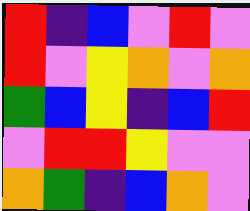[["red", "indigo", "blue", "violet", "red", "violet"], ["red", "violet", "yellow", "orange", "violet", "orange"], ["green", "blue", "yellow", "indigo", "blue", "red"], ["violet", "red", "red", "yellow", "violet", "violet"], ["orange", "green", "indigo", "blue", "orange", "violet"]]